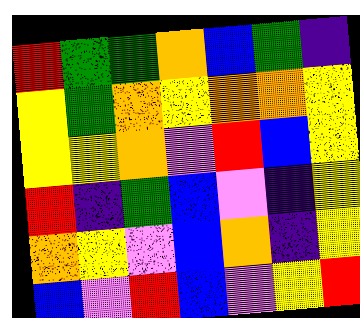[["red", "green", "green", "orange", "blue", "green", "indigo"], ["yellow", "green", "orange", "yellow", "orange", "orange", "yellow"], ["yellow", "yellow", "orange", "violet", "red", "blue", "yellow"], ["red", "indigo", "green", "blue", "violet", "indigo", "yellow"], ["orange", "yellow", "violet", "blue", "orange", "indigo", "yellow"], ["blue", "violet", "red", "blue", "violet", "yellow", "red"]]